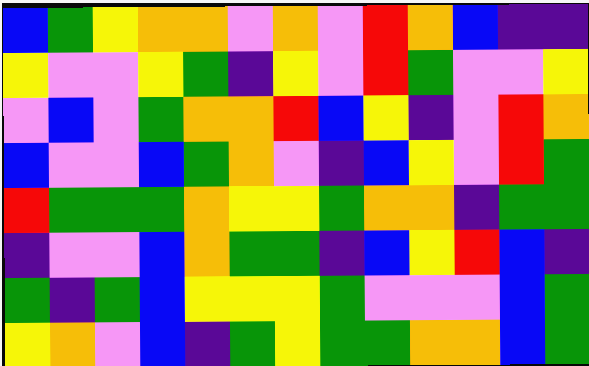[["blue", "green", "yellow", "orange", "orange", "violet", "orange", "violet", "red", "orange", "blue", "indigo", "indigo"], ["yellow", "violet", "violet", "yellow", "green", "indigo", "yellow", "violet", "red", "green", "violet", "violet", "yellow"], ["violet", "blue", "violet", "green", "orange", "orange", "red", "blue", "yellow", "indigo", "violet", "red", "orange"], ["blue", "violet", "violet", "blue", "green", "orange", "violet", "indigo", "blue", "yellow", "violet", "red", "green"], ["red", "green", "green", "green", "orange", "yellow", "yellow", "green", "orange", "orange", "indigo", "green", "green"], ["indigo", "violet", "violet", "blue", "orange", "green", "green", "indigo", "blue", "yellow", "red", "blue", "indigo"], ["green", "indigo", "green", "blue", "yellow", "yellow", "yellow", "green", "violet", "violet", "violet", "blue", "green"], ["yellow", "orange", "violet", "blue", "indigo", "green", "yellow", "green", "green", "orange", "orange", "blue", "green"]]